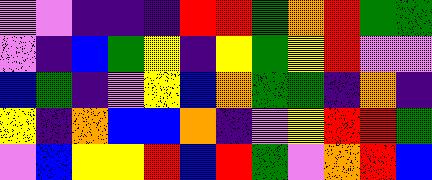[["violet", "violet", "indigo", "indigo", "indigo", "red", "red", "green", "orange", "red", "green", "green"], ["violet", "indigo", "blue", "green", "yellow", "indigo", "yellow", "green", "yellow", "red", "violet", "violet"], ["blue", "green", "indigo", "violet", "yellow", "blue", "orange", "green", "green", "indigo", "orange", "indigo"], ["yellow", "indigo", "orange", "blue", "blue", "orange", "indigo", "violet", "yellow", "red", "red", "green"], ["violet", "blue", "yellow", "yellow", "red", "blue", "red", "green", "violet", "orange", "red", "blue"]]